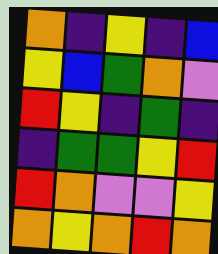[["orange", "indigo", "yellow", "indigo", "blue"], ["yellow", "blue", "green", "orange", "violet"], ["red", "yellow", "indigo", "green", "indigo"], ["indigo", "green", "green", "yellow", "red"], ["red", "orange", "violet", "violet", "yellow"], ["orange", "yellow", "orange", "red", "orange"]]